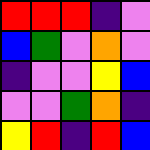[["red", "red", "red", "indigo", "violet"], ["blue", "green", "violet", "orange", "violet"], ["indigo", "violet", "violet", "yellow", "blue"], ["violet", "violet", "green", "orange", "indigo"], ["yellow", "red", "indigo", "red", "blue"]]